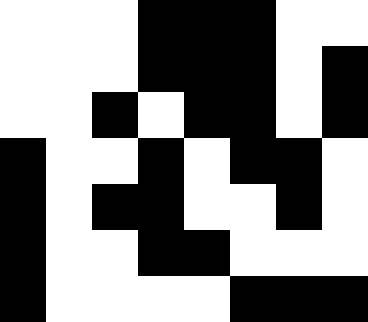[["white", "white", "white", "black", "black", "black", "white", "white"], ["white", "white", "white", "black", "black", "black", "white", "black"], ["white", "white", "black", "white", "black", "black", "white", "black"], ["black", "white", "white", "black", "white", "black", "black", "white"], ["black", "white", "black", "black", "white", "white", "black", "white"], ["black", "white", "white", "black", "black", "white", "white", "white"], ["black", "white", "white", "white", "white", "black", "black", "black"]]